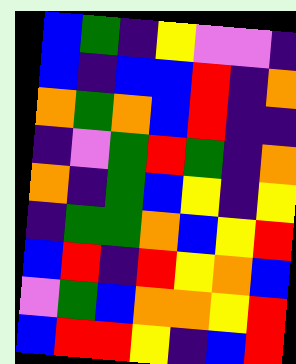[["blue", "green", "indigo", "yellow", "violet", "violet", "indigo"], ["blue", "indigo", "blue", "blue", "red", "indigo", "orange"], ["orange", "green", "orange", "blue", "red", "indigo", "indigo"], ["indigo", "violet", "green", "red", "green", "indigo", "orange"], ["orange", "indigo", "green", "blue", "yellow", "indigo", "yellow"], ["indigo", "green", "green", "orange", "blue", "yellow", "red"], ["blue", "red", "indigo", "red", "yellow", "orange", "blue"], ["violet", "green", "blue", "orange", "orange", "yellow", "red"], ["blue", "red", "red", "yellow", "indigo", "blue", "red"]]